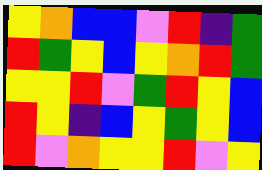[["yellow", "orange", "blue", "blue", "violet", "red", "indigo", "green"], ["red", "green", "yellow", "blue", "yellow", "orange", "red", "green"], ["yellow", "yellow", "red", "violet", "green", "red", "yellow", "blue"], ["red", "yellow", "indigo", "blue", "yellow", "green", "yellow", "blue"], ["red", "violet", "orange", "yellow", "yellow", "red", "violet", "yellow"]]